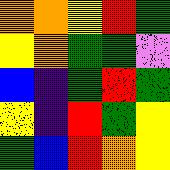[["orange", "orange", "yellow", "red", "green"], ["yellow", "orange", "green", "green", "violet"], ["blue", "indigo", "green", "red", "green"], ["yellow", "indigo", "red", "green", "yellow"], ["green", "blue", "red", "orange", "yellow"]]